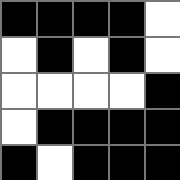[["black", "black", "black", "black", "white"], ["white", "black", "white", "black", "white"], ["white", "white", "white", "white", "black"], ["white", "black", "black", "black", "black"], ["black", "white", "black", "black", "black"]]